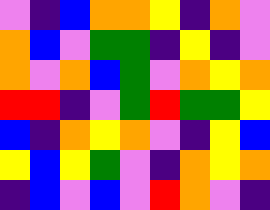[["violet", "indigo", "blue", "orange", "orange", "yellow", "indigo", "orange", "violet"], ["orange", "blue", "violet", "green", "green", "indigo", "yellow", "indigo", "violet"], ["orange", "violet", "orange", "blue", "green", "violet", "orange", "yellow", "orange"], ["red", "red", "indigo", "violet", "green", "red", "green", "green", "yellow"], ["blue", "indigo", "orange", "yellow", "orange", "violet", "indigo", "yellow", "blue"], ["yellow", "blue", "yellow", "green", "violet", "indigo", "orange", "yellow", "orange"], ["indigo", "blue", "violet", "blue", "violet", "red", "orange", "violet", "indigo"]]